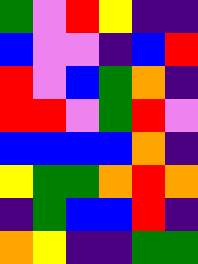[["green", "violet", "red", "yellow", "indigo", "indigo"], ["blue", "violet", "violet", "indigo", "blue", "red"], ["red", "violet", "blue", "green", "orange", "indigo"], ["red", "red", "violet", "green", "red", "violet"], ["blue", "blue", "blue", "blue", "orange", "indigo"], ["yellow", "green", "green", "orange", "red", "orange"], ["indigo", "green", "blue", "blue", "red", "indigo"], ["orange", "yellow", "indigo", "indigo", "green", "green"]]